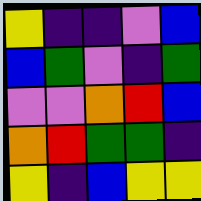[["yellow", "indigo", "indigo", "violet", "blue"], ["blue", "green", "violet", "indigo", "green"], ["violet", "violet", "orange", "red", "blue"], ["orange", "red", "green", "green", "indigo"], ["yellow", "indigo", "blue", "yellow", "yellow"]]